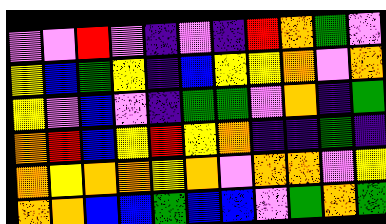[["violet", "violet", "red", "violet", "indigo", "violet", "indigo", "red", "orange", "green", "violet"], ["yellow", "blue", "green", "yellow", "indigo", "blue", "yellow", "yellow", "orange", "violet", "orange"], ["yellow", "violet", "blue", "violet", "indigo", "green", "green", "violet", "orange", "indigo", "green"], ["orange", "red", "blue", "yellow", "red", "yellow", "orange", "indigo", "indigo", "green", "indigo"], ["orange", "yellow", "orange", "orange", "yellow", "orange", "violet", "orange", "orange", "violet", "yellow"], ["orange", "orange", "blue", "blue", "green", "blue", "blue", "violet", "green", "orange", "green"]]